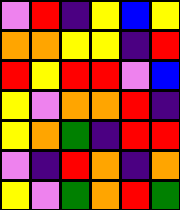[["violet", "red", "indigo", "yellow", "blue", "yellow"], ["orange", "orange", "yellow", "yellow", "indigo", "red"], ["red", "yellow", "red", "red", "violet", "blue"], ["yellow", "violet", "orange", "orange", "red", "indigo"], ["yellow", "orange", "green", "indigo", "red", "red"], ["violet", "indigo", "red", "orange", "indigo", "orange"], ["yellow", "violet", "green", "orange", "red", "green"]]